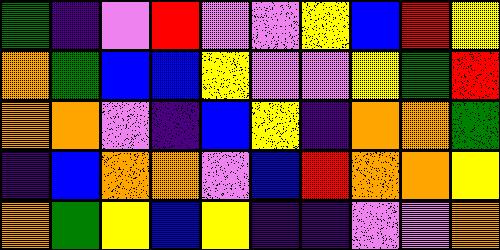[["green", "indigo", "violet", "red", "violet", "violet", "yellow", "blue", "red", "yellow"], ["orange", "green", "blue", "blue", "yellow", "violet", "violet", "yellow", "green", "red"], ["orange", "orange", "violet", "indigo", "blue", "yellow", "indigo", "orange", "orange", "green"], ["indigo", "blue", "orange", "orange", "violet", "blue", "red", "orange", "orange", "yellow"], ["orange", "green", "yellow", "blue", "yellow", "indigo", "indigo", "violet", "violet", "orange"]]